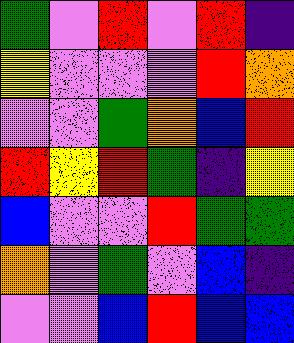[["green", "violet", "red", "violet", "red", "indigo"], ["yellow", "violet", "violet", "violet", "red", "orange"], ["violet", "violet", "green", "orange", "blue", "red"], ["red", "yellow", "red", "green", "indigo", "yellow"], ["blue", "violet", "violet", "red", "green", "green"], ["orange", "violet", "green", "violet", "blue", "indigo"], ["violet", "violet", "blue", "red", "blue", "blue"]]